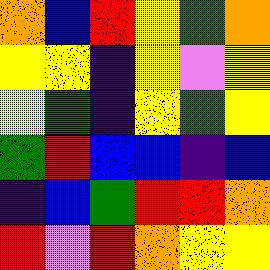[["orange", "blue", "red", "yellow", "green", "orange"], ["yellow", "yellow", "indigo", "yellow", "violet", "yellow"], ["yellow", "green", "indigo", "yellow", "green", "yellow"], ["green", "red", "blue", "blue", "indigo", "blue"], ["indigo", "blue", "green", "red", "red", "orange"], ["red", "violet", "red", "orange", "yellow", "yellow"]]